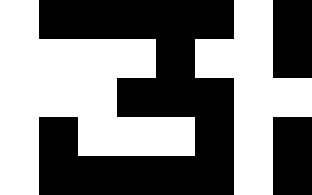[["white", "black", "black", "black", "black", "black", "white", "black"], ["white", "white", "white", "white", "black", "white", "white", "black"], ["white", "white", "white", "black", "black", "black", "white", "white"], ["white", "black", "white", "white", "white", "black", "white", "black"], ["white", "black", "black", "black", "black", "black", "white", "black"]]